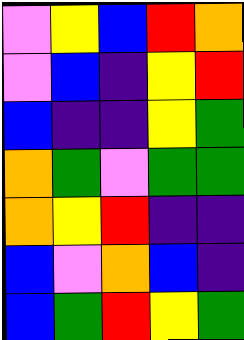[["violet", "yellow", "blue", "red", "orange"], ["violet", "blue", "indigo", "yellow", "red"], ["blue", "indigo", "indigo", "yellow", "green"], ["orange", "green", "violet", "green", "green"], ["orange", "yellow", "red", "indigo", "indigo"], ["blue", "violet", "orange", "blue", "indigo"], ["blue", "green", "red", "yellow", "green"]]